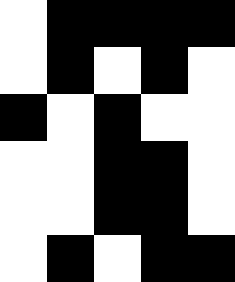[["white", "black", "black", "black", "black"], ["white", "black", "white", "black", "white"], ["black", "white", "black", "white", "white"], ["white", "white", "black", "black", "white"], ["white", "white", "black", "black", "white"], ["white", "black", "white", "black", "black"]]